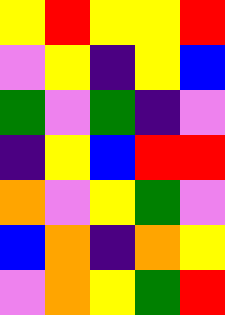[["yellow", "red", "yellow", "yellow", "red"], ["violet", "yellow", "indigo", "yellow", "blue"], ["green", "violet", "green", "indigo", "violet"], ["indigo", "yellow", "blue", "red", "red"], ["orange", "violet", "yellow", "green", "violet"], ["blue", "orange", "indigo", "orange", "yellow"], ["violet", "orange", "yellow", "green", "red"]]